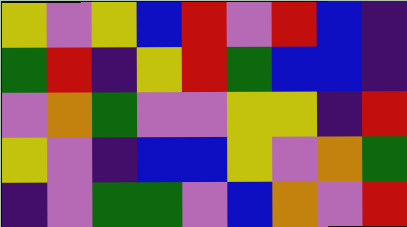[["yellow", "violet", "yellow", "blue", "red", "violet", "red", "blue", "indigo"], ["green", "red", "indigo", "yellow", "red", "green", "blue", "blue", "indigo"], ["violet", "orange", "green", "violet", "violet", "yellow", "yellow", "indigo", "red"], ["yellow", "violet", "indigo", "blue", "blue", "yellow", "violet", "orange", "green"], ["indigo", "violet", "green", "green", "violet", "blue", "orange", "violet", "red"]]